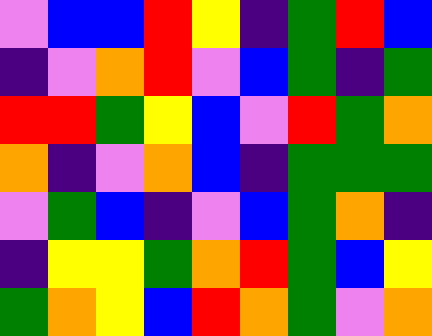[["violet", "blue", "blue", "red", "yellow", "indigo", "green", "red", "blue"], ["indigo", "violet", "orange", "red", "violet", "blue", "green", "indigo", "green"], ["red", "red", "green", "yellow", "blue", "violet", "red", "green", "orange"], ["orange", "indigo", "violet", "orange", "blue", "indigo", "green", "green", "green"], ["violet", "green", "blue", "indigo", "violet", "blue", "green", "orange", "indigo"], ["indigo", "yellow", "yellow", "green", "orange", "red", "green", "blue", "yellow"], ["green", "orange", "yellow", "blue", "red", "orange", "green", "violet", "orange"]]